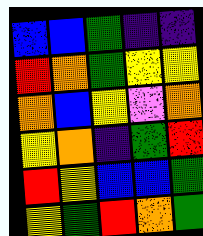[["blue", "blue", "green", "indigo", "indigo"], ["red", "orange", "green", "yellow", "yellow"], ["orange", "blue", "yellow", "violet", "orange"], ["yellow", "orange", "indigo", "green", "red"], ["red", "yellow", "blue", "blue", "green"], ["yellow", "green", "red", "orange", "green"]]